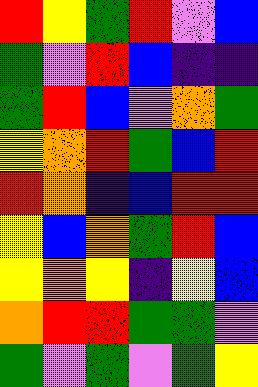[["red", "yellow", "green", "red", "violet", "blue"], ["green", "violet", "red", "blue", "indigo", "indigo"], ["green", "red", "blue", "violet", "orange", "green"], ["yellow", "orange", "red", "green", "blue", "red"], ["red", "orange", "indigo", "blue", "red", "red"], ["yellow", "blue", "orange", "green", "red", "blue"], ["yellow", "orange", "yellow", "indigo", "yellow", "blue"], ["orange", "red", "red", "green", "green", "violet"], ["green", "violet", "green", "violet", "green", "yellow"]]